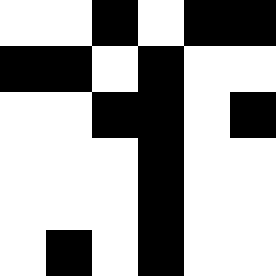[["white", "white", "black", "white", "black", "black"], ["black", "black", "white", "black", "white", "white"], ["white", "white", "black", "black", "white", "black"], ["white", "white", "white", "black", "white", "white"], ["white", "white", "white", "black", "white", "white"], ["white", "black", "white", "black", "white", "white"]]